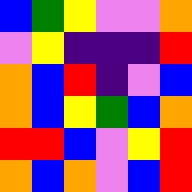[["blue", "green", "yellow", "violet", "violet", "orange"], ["violet", "yellow", "indigo", "indigo", "indigo", "red"], ["orange", "blue", "red", "indigo", "violet", "blue"], ["orange", "blue", "yellow", "green", "blue", "orange"], ["red", "red", "blue", "violet", "yellow", "red"], ["orange", "blue", "orange", "violet", "blue", "red"]]